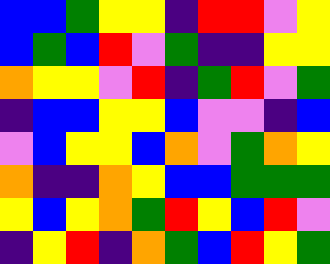[["blue", "blue", "green", "yellow", "yellow", "indigo", "red", "red", "violet", "yellow"], ["blue", "green", "blue", "red", "violet", "green", "indigo", "indigo", "yellow", "yellow"], ["orange", "yellow", "yellow", "violet", "red", "indigo", "green", "red", "violet", "green"], ["indigo", "blue", "blue", "yellow", "yellow", "blue", "violet", "violet", "indigo", "blue"], ["violet", "blue", "yellow", "yellow", "blue", "orange", "violet", "green", "orange", "yellow"], ["orange", "indigo", "indigo", "orange", "yellow", "blue", "blue", "green", "green", "green"], ["yellow", "blue", "yellow", "orange", "green", "red", "yellow", "blue", "red", "violet"], ["indigo", "yellow", "red", "indigo", "orange", "green", "blue", "red", "yellow", "green"]]